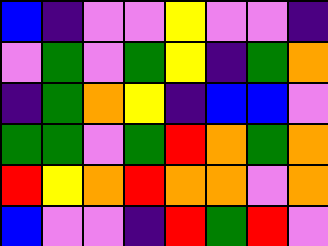[["blue", "indigo", "violet", "violet", "yellow", "violet", "violet", "indigo"], ["violet", "green", "violet", "green", "yellow", "indigo", "green", "orange"], ["indigo", "green", "orange", "yellow", "indigo", "blue", "blue", "violet"], ["green", "green", "violet", "green", "red", "orange", "green", "orange"], ["red", "yellow", "orange", "red", "orange", "orange", "violet", "orange"], ["blue", "violet", "violet", "indigo", "red", "green", "red", "violet"]]